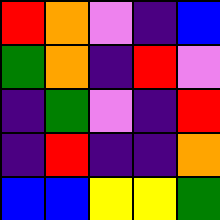[["red", "orange", "violet", "indigo", "blue"], ["green", "orange", "indigo", "red", "violet"], ["indigo", "green", "violet", "indigo", "red"], ["indigo", "red", "indigo", "indigo", "orange"], ["blue", "blue", "yellow", "yellow", "green"]]